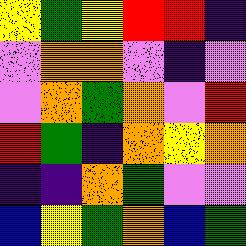[["yellow", "green", "yellow", "red", "red", "indigo"], ["violet", "orange", "orange", "violet", "indigo", "violet"], ["violet", "orange", "green", "orange", "violet", "red"], ["red", "green", "indigo", "orange", "yellow", "orange"], ["indigo", "indigo", "orange", "green", "violet", "violet"], ["blue", "yellow", "green", "orange", "blue", "green"]]